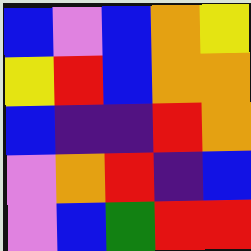[["blue", "violet", "blue", "orange", "yellow"], ["yellow", "red", "blue", "orange", "orange"], ["blue", "indigo", "indigo", "red", "orange"], ["violet", "orange", "red", "indigo", "blue"], ["violet", "blue", "green", "red", "red"]]